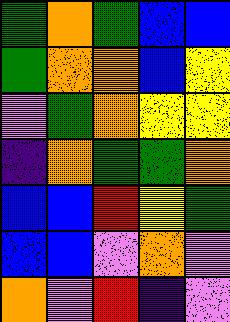[["green", "orange", "green", "blue", "blue"], ["green", "orange", "orange", "blue", "yellow"], ["violet", "green", "orange", "yellow", "yellow"], ["indigo", "orange", "green", "green", "orange"], ["blue", "blue", "red", "yellow", "green"], ["blue", "blue", "violet", "orange", "violet"], ["orange", "violet", "red", "indigo", "violet"]]